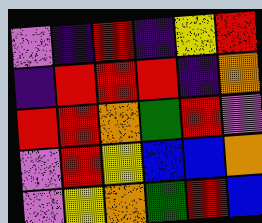[["violet", "indigo", "red", "indigo", "yellow", "red"], ["indigo", "red", "red", "red", "indigo", "orange"], ["red", "red", "orange", "green", "red", "violet"], ["violet", "red", "yellow", "blue", "blue", "orange"], ["violet", "yellow", "orange", "green", "red", "blue"]]